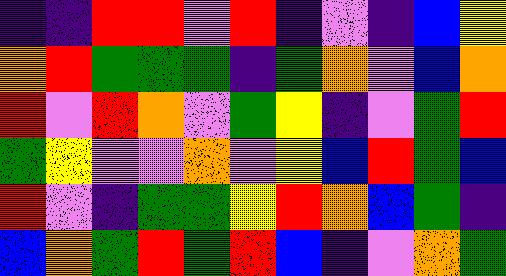[["indigo", "indigo", "red", "red", "violet", "red", "indigo", "violet", "indigo", "blue", "yellow"], ["orange", "red", "green", "green", "green", "indigo", "green", "orange", "violet", "blue", "orange"], ["red", "violet", "red", "orange", "violet", "green", "yellow", "indigo", "violet", "green", "red"], ["green", "yellow", "violet", "violet", "orange", "violet", "yellow", "blue", "red", "green", "blue"], ["red", "violet", "indigo", "green", "green", "yellow", "red", "orange", "blue", "green", "indigo"], ["blue", "orange", "green", "red", "green", "red", "blue", "indigo", "violet", "orange", "green"]]